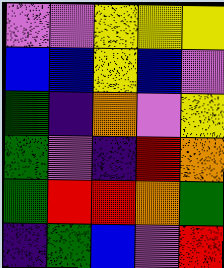[["violet", "violet", "yellow", "yellow", "yellow"], ["blue", "blue", "yellow", "blue", "violet"], ["green", "indigo", "orange", "violet", "yellow"], ["green", "violet", "indigo", "red", "orange"], ["green", "red", "red", "orange", "green"], ["indigo", "green", "blue", "violet", "red"]]